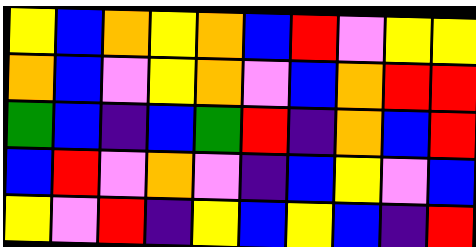[["yellow", "blue", "orange", "yellow", "orange", "blue", "red", "violet", "yellow", "yellow"], ["orange", "blue", "violet", "yellow", "orange", "violet", "blue", "orange", "red", "red"], ["green", "blue", "indigo", "blue", "green", "red", "indigo", "orange", "blue", "red"], ["blue", "red", "violet", "orange", "violet", "indigo", "blue", "yellow", "violet", "blue"], ["yellow", "violet", "red", "indigo", "yellow", "blue", "yellow", "blue", "indigo", "red"]]